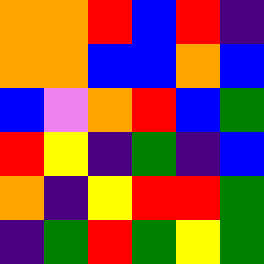[["orange", "orange", "red", "blue", "red", "indigo"], ["orange", "orange", "blue", "blue", "orange", "blue"], ["blue", "violet", "orange", "red", "blue", "green"], ["red", "yellow", "indigo", "green", "indigo", "blue"], ["orange", "indigo", "yellow", "red", "red", "green"], ["indigo", "green", "red", "green", "yellow", "green"]]